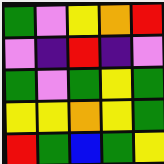[["green", "violet", "yellow", "orange", "red"], ["violet", "indigo", "red", "indigo", "violet"], ["green", "violet", "green", "yellow", "green"], ["yellow", "yellow", "orange", "yellow", "green"], ["red", "green", "blue", "green", "yellow"]]